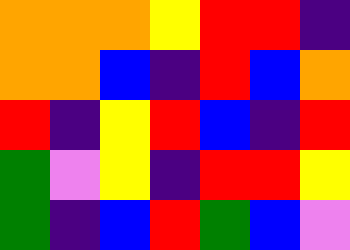[["orange", "orange", "orange", "yellow", "red", "red", "indigo"], ["orange", "orange", "blue", "indigo", "red", "blue", "orange"], ["red", "indigo", "yellow", "red", "blue", "indigo", "red"], ["green", "violet", "yellow", "indigo", "red", "red", "yellow"], ["green", "indigo", "blue", "red", "green", "blue", "violet"]]